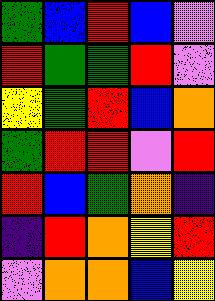[["green", "blue", "red", "blue", "violet"], ["red", "green", "green", "red", "violet"], ["yellow", "green", "red", "blue", "orange"], ["green", "red", "red", "violet", "red"], ["red", "blue", "green", "orange", "indigo"], ["indigo", "red", "orange", "yellow", "red"], ["violet", "orange", "orange", "blue", "yellow"]]